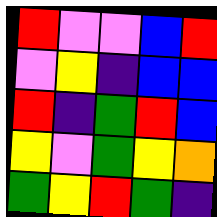[["red", "violet", "violet", "blue", "red"], ["violet", "yellow", "indigo", "blue", "blue"], ["red", "indigo", "green", "red", "blue"], ["yellow", "violet", "green", "yellow", "orange"], ["green", "yellow", "red", "green", "indigo"]]